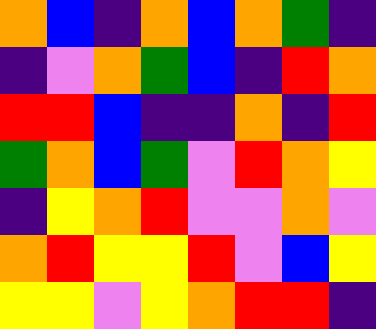[["orange", "blue", "indigo", "orange", "blue", "orange", "green", "indigo"], ["indigo", "violet", "orange", "green", "blue", "indigo", "red", "orange"], ["red", "red", "blue", "indigo", "indigo", "orange", "indigo", "red"], ["green", "orange", "blue", "green", "violet", "red", "orange", "yellow"], ["indigo", "yellow", "orange", "red", "violet", "violet", "orange", "violet"], ["orange", "red", "yellow", "yellow", "red", "violet", "blue", "yellow"], ["yellow", "yellow", "violet", "yellow", "orange", "red", "red", "indigo"]]